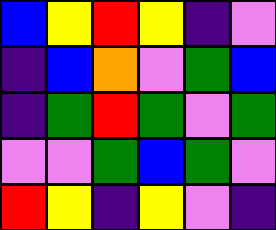[["blue", "yellow", "red", "yellow", "indigo", "violet"], ["indigo", "blue", "orange", "violet", "green", "blue"], ["indigo", "green", "red", "green", "violet", "green"], ["violet", "violet", "green", "blue", "green", "violet"], ["red", "yellow", "indigo", "yellow", "violet", "indigo"]]